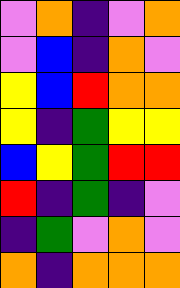[["violet", "orange", "indigo", "violet", "orange"], ["violet", "blue", "indigo", "orange", "violet"], ["yellow", "blue", "red", "orange", "orange"], ["yellow", "indigo", "green", "yellow", "yellow"], ["blue", "yellow", "green", "red", "red"], ["red", "indigo", "green", "indigo", "violet"], ["indigo", "green", "violet", "orange", "violet"], ["orange", "indigo", "orange", "orange", "orange"]]